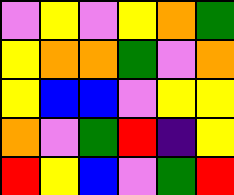[["violet", "yellow", "violet", "yellow", "orange", "green"], ["yellow", "orange", "orange", "green", "violet", "orange"], ["yellow", "blue", "blue", "violet", "yellow", "yellow"], ["orange", "violet", "green", "red", "indigo", "yellow"], ["red", "yellow", "blue", "violet", "green", "red"]]